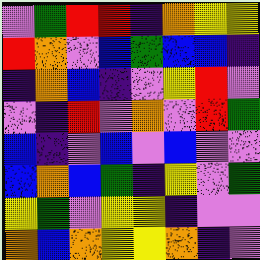[["violet", "green", "red", "red", "indigo", "orange", "yellow", "yellow"], ["red", "orange", "violet", "blue", "green", "blue", "blue", "indigo"], ["indigo", "orange", "blue", "indigo", "violet", "yellow", "red", "violet"], ["violet", "indigo", "red", "violet", "orange", "violet", "red", "green"], ["blue", "indigo", "violet", "blue", "violet", "blue", "violet", "violet"], ["blue", "orange", "blue", "green", "indigo", "yellow", "violet", "green"], ["yellow", "green", "violet", "yellow", "yellow", "indigo", "violet", "violet"], ["orange", "blue", "orange", "yellow", "yellow", "orange", "indigo", "violet"]]